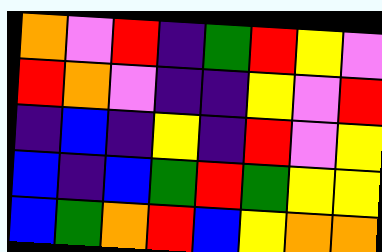[["orange", "violet", "red", "indigo", "green", "red", "yellow", "violet"], ["red", "orange", "violet", "indigo", "indigo", "yellow", "violet", "red"], ["indigo", "blue", "indigo", "yellow", "indigo", "red", "violet", "yellow"], ["blue", "indigo", "blue", "green", "red", "green", "yellow", "yellow"], ["blue", "green", "orange", "red", "blue", "yellow", "orange", "orange"]]